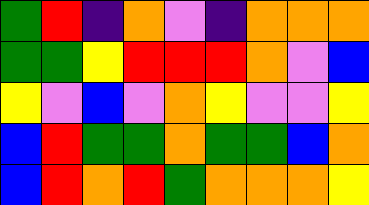[["green", "red", "indigo", "orange", "violet", "indigo", "orange", "orange", "orange"], ["green", "green", "yellow", "red", "red", "red", "orange", "violet", "blue"], ["yellow", "violet", "blue", "violet", "orange", "yellow", "violet", "violet", "yellow"], ["blue", "red", "green", "green", "orange", "green", "green", "blue", "orange"], ["blue", "red", "orange", "red", "green", "orange", "orange", "orange", "yellow"]]